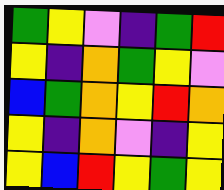[["green", "yellow", "violet", "indigo", "green", "red"], ["yellow", "indigo", "orange", "green", "yellow", "violet"], ["blue", "green", "orange", "yellow", "red", "orange"], ["yellow", "indigo", "orange", "violet", "indigo", "yellow"], ["yellow", "blue", "red", "yellow", "green", "yellow"]]